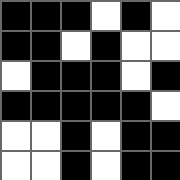[["black", "black", "black", "white", "black", "white"], ["black", "black", "white", "black", "white", "white"], ["white", "black", "black", "black", "white", "black"], ["black", "black", "black", "black", "black", "white"], ["white", "white", "black", "white", "black", "black"], ["white", "white", "black", "white", "black", "black"]]